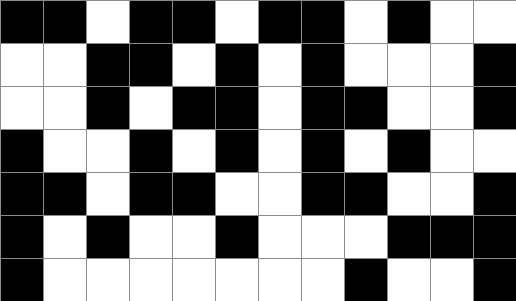[["black", "black", "white", "black", "black", "white", "black", "black", "white", "black", "white", "white"], ["white", "white", "black", "black", "white", "black", "white", "black", "white", "white", "white", "black"], ["white", "white", "black", "white", "black", "black", "white", "black", "black", "white", "white", "black"], ["black", "white", "white", "black", "white", "black", "white", "black", "white", "black", "white", "white"], ["black", "black", "white", "black", "black", "white", "white", "black", "black", "white", "white", "black"], ["black", "white", "black", "white", "white", "black", "white", "white", "white", "black", "black", "black"], ["black", "white", "white", "white", "white", "white", "white", "white", "black", "white", "white", "black"]]